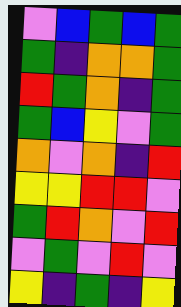[["violet", "blue", "green", "blue", "green"], ["green", "indigo", "orange", "orange", "green"], ["red", "green", "orange", "indigo", "green"], ["green", "blue", "yellow", "violet", "green"], ["orange", "violet", "orange", "indigo", "red"], ["yellow", "yellow", "red", "red", "violet"], ["green", "red", "orange", "violet", "red"], ["violet", "green", "violet", "red", "violet"], ["yellow", "indigo", "green", "indigo", "yellow"]]